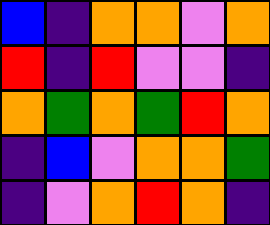[["blue", "indigo", "orange", "orange", "violet", "orange"], ["red", "indigo", "red", "violet", "violet", "indigo"], ["orange", "green", "orange", "green", "red", "orange"], ["indigo", "blue", "violet", "orange", "orange", "green"], ["indigo", "violet", "orange", "red", "orange", "indigo"]]